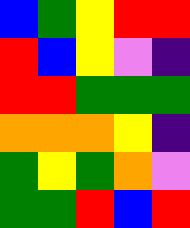[["blue", "green", "yellow", "red", "red"], ["red", "blue", "yellow", "violet", "indigo"], ["red", "red", "green", "green", "green"], ["orange", "orange", "orange", "yellow", "indigo"], ["green", "yellow", "green", "orange", "violet"], ["green", "green", "red", "blue", "red"]]